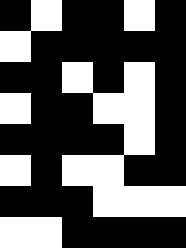[["black", "white", "black", "black", "white", "black"], ["white", "black", "black", "black", "black", "black"], ["black", "black", "white", "black", "white", "black"], ["white", "black", "black", "white", "white", "black"], ["black", "black", "black", "black", "white", "black"], ["white", "black", "white", "white", "black", "black"], ["black", "black", "black", "white", "white", "white"], ["white", "white", "black", "black", "black", "black"]]